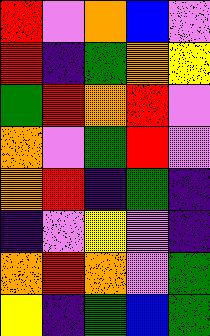[["red", "violet", "orange", "blue", "violet"], ["red", "indigo", "green", "orange", "yellow"], ["green", "red", "orange", "red", "violet"], ["orange", "violet", "green", "red", "violet"], ["orange", "red", "indigo", "green", "indigo"], ["indigo", "violet", "yellow", "violet", "indigo"], ["orange", "red", "orange", "violet", "green"], ["yellow", "indigo", "green", "blue", "green"]]